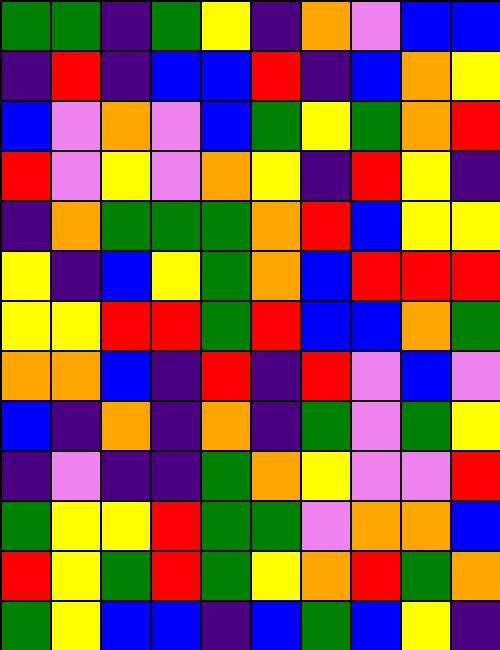[["green", "green", "indigo", "green", "yellow", "indigo", "orange", "violet", "blue", "blue"], ["indigo", "red", "indigo", "blue", "blue", "red", "indigo", "blue", "orange", "yellow"], ["blue", "violet", "orange", "violet", "blue", "green", "yellow", "green", "orange", "red"], ["red", "violet", "yellow", "violet", "orange", "yellow", "indigo", "red", "yellow", "indigo"], ["indigo", "orange", "green", "green", "green", "orange", "red", "blue", "yellow", "yellow"], ["yellow", "indigo", "blue", "yellow", "green", "orange", "blue", "red", "red", "red"], ["yellow", "yellow", "red", "red", "green", "red", "blue", "blue", "orange", "green"], ["orange", "orange", "blue", "indigo", "red", "indigo", "red", "violet", "blue", "violet"], ["blue", "indigo", "orange", "indigo", "orange", "indigo", "green", "violet", "green", "yellow"], ["indigo", "violet", "indigo", "indigo", "green", "orange", "yellow", "violet", "violet", "red"], ["green", "yellow", "yellow", "red", "green", "green", "violet", "orange", "orange", "blue"], ["red", "yellow", "green", "red", "green", "yellow", "orange", "red", "green", "orange"], ["green", "yellow", "blue", "blue", "indigo", "blue", "green", "blue", "yellow", "indigo"]]